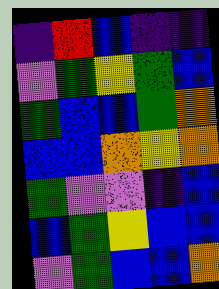[["indigo", "red", "blue", "indigo", "indigo"], ["violet", "green", "yellow", "green", "blue"], ["green", "blue", "blue", "green", "orange"], ["blue", "blue", "orange", "yellow", "orange"], ["green", "violet", "violet", "indigo", "blue"], ["blue", "green", "yellow", "blue", "blue"], ["violet", "green", "blue", "blue", "orange"]]